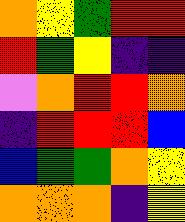[["orange", "yellow", "green", "red", "red"], ["red", "green", "yellow", "indigo", "indigo"], ["violet", "orange", "red", "red", "orange"], ["indigo", "red", "red", "red", "blue"], ["blue", "green", "green", "orange", "yellow"], ["orange", "orange", "orange", "indigo", "yellow"]]